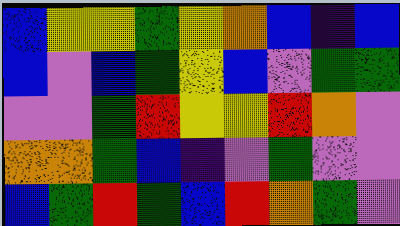[["blue", "yellow", "yellow", "green", "yellow", "orange", "blue", "indigo", "blue"], ["blue", "violet", "blue", "green", "yellow", "blue", "violet", "green", "green"], ["violet", "violet", "green", "red", "yellow", "yellow", "red", "orange", "violet"], ["orange", "orange", "green", "blue", "indigo", "violet", "green", "violet", "violet"], ["blue", "green", "red", "green", "blue", "red", "orange", "green", "violet"]]